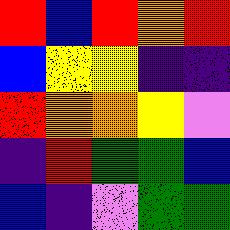[["red", "blue", "red", "orange", "red"], ["blue", "yellow", "yellow", "indigo", "indigo"], ["red", "orange", "orange", "yellow", "violet"], ["indigo", "red", "green", "green", "blue"], ["blue", "indigo", "violet", "green", "green"]]